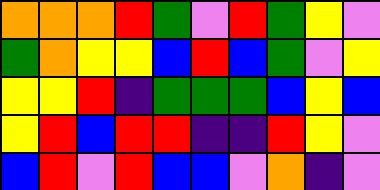[["orange", "orange", "orange", "red", "green", "violet", "red", "green", "yellow", "violet"], ["green", "orange", "yellow", "yellow", "blue", "red", "blue", "green", "violet", "yellow"], ["yellow", "yellow", "red", "indigo", "green", "green", "green", "blue", "yellow", "blue"], ["yellow", "red", "blue", "red", "red", "indigo", "indigo", "red", "yellow", "violet"], ["blue", "red", "violet", "red", "blue", "blue", "violet", "orange", "indigo", "violet"]]